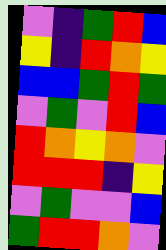[["violet", "indigo", "green", "red", "blue"], ["yellow", "indigo", "red", "orange", "yellow"], ["blue", "blue", "green", "red", "green"], ["violet", "green", "violet", "red", "blue"], ["red", "orange", "yellow", "orange", "violet"], ["red", "red", "red", "indigo", "yellow"], ["violet", "green", "violet", "violet", "blue"], ["green", "red", "red", "orange", "violet"]]